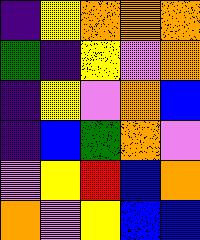[["indigo", "yellow", "orange", "orange", "orange"], ["green", "indigo", "yellow", "violet", "orange"], ["indigo", "yellow", "violet", "orange", "blue"], ["indigo", "blue", "green", "orange", "violet"], ["violet", "yellow", "red", "blue", "orange"], ["orange", "violet", "yellow", "blue", "blue"]]